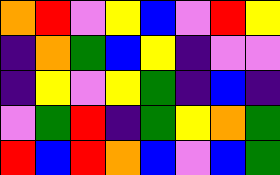[["orange", "red", "violet", "yellow", "blue", "violet", "red", "yellow"], ["indigo", "orange", "green", "blue", "yellow", "indigo", "violet", "violet"], ["indigo", "yellow", "violet", "yellow", "green", "indigo", "blue", "indigo"], ["violet", "green", "red", "indigo", "green", "yellow", "orange", "green"], ["red", "blue", "red", "orange", "blue", "violet", "blue", "green"]]